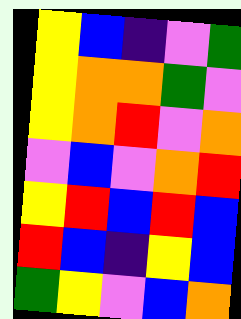[["yellow", "blue", "indigo", "violet", "green"], ["yellow", "orange", "orange", "green", "violet"], ["yellow", "orange", "red", "violet", "orange"], ["violet", "blue", "violet", "orange", "red"], ["yellow", "red", "blue", "red", "blue"], ["red", "blue", "indigo", "yellow", "blue"], ["green", "yellow", "violet", "blue", "orange"]]